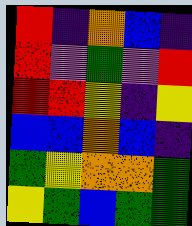[["red", "indigo", "orange", "blue", "indigo"], ["red", "violet", "green", "violet", "red"], ["red", "red", "yellow", "indigo", "yellow"], ["blue", "blue", "orange", "blue", "indigo"], ["green", "yellow", "orange", "orange", "green"], ["yellow", "green", "blue", "green", "green"]]